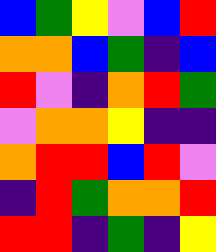[["blue", "green", "yellow", "violet", "blue", "red"], ["orange", "orange", "blue", "green", "indigo", "blue"], ["red", "violet", "indigo", "orange", "red", "green"], ["violet", "orange", "orange", "yellow", "indigo", "indigo"], ["orange", "red", "red", "blue", "red", "violet"], ["indigo", "red", "green", "orange", "orange", "red"], ["red", "red", "indigo", "green", "indigo", "yellow"]]